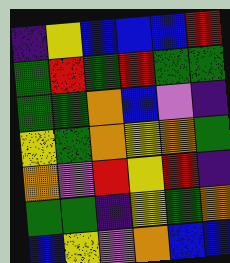[["indigo", "yellow", "blue", "blue", "blue", "red"], ["green", "red", "green", "red", "green", "green"], ["green", "green", "orange", "blue", "violet", "indigo"], ["yellow", "green", "orange", "yellow", "orange", "green"], ["orange", "violet", "red", "yellow", "red", "indigo"], ["green", "green", "indigo", "yellow", "green", "orange"], ["blue", "yellow", "violet", "orange", "blue", "blue"]]